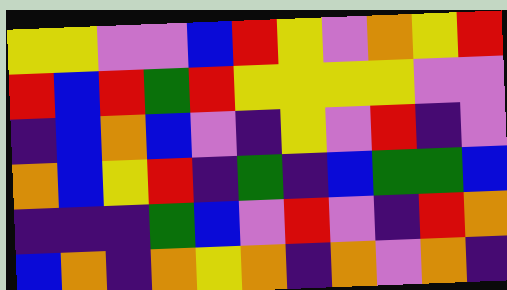[["yellow", "yellow", "violet", "violet", "blue", "red", "yellow", "violet", "orange", "yellow", "red"], ["red", "blue", "red", "green", "red", "yellow", "yellow", "yellow", "yellow", "violet", "violet"], ["indigo", "blue", "orange", "blue", "violet", "indigo", "yellow", "violet", "red", "indigo", "violet"], ["orange", "blue", "yellow", "red", "indigo", "green", "indigo", "blue", "green", "green", "blue"], ["indigo", "indigo", "indigo", "green", "blue", "violet", "red", "violet", "indigo", "red", "orange"], ["blue", "orange", "indigo", "orange", "yellow", "orange", "indigo", "orange", "violet", "orange", "indigo"]]